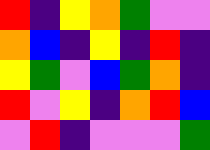[["red", "indigo", "yellow", "orange", "green", "violet", "violet"], ["orange", "blue", "indigo", "yellow", "indigo", "red", "indigo"], ["yellow", "green", "violet", "blue", "green", "orange", "indigo"], ["red", "violet", "yellow", "indigo", "orange", "red", "blue"], ["violet", "red", "indigo", "violet", "violet", "violet", "green"]]